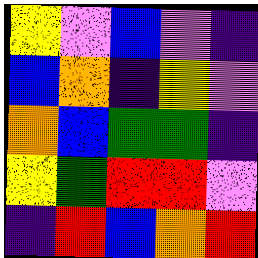[["yellow", "violet", "blue", "violet", "indigo"], ["blue", "orange", "indigo", "yellow", "violet"], ["orange", "blue", "green", "green", "indigo"], ["yellow", "green", "red", "red", "violet"], ["indigo", "red", "blue", "orange", "red"]]